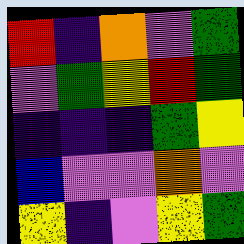[["red", "indigo", "orange", "violet", "green"], ["violet", "green", "yellow", "red", "green"], ["indigo", "indigo", "indigo", "green", "yellow"], ["blue", "violet", "violet", "orange", "violet"], ["yellow", "indigo", "violet", "yellow", "green"]]